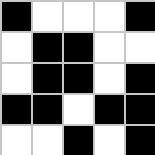[["black", "white", "white", "white", "black"], ["white", "black", "black", "white", "white"], ["white", "black", "black", "white", "black"], ["black", "black", "white", "black", "black"], ["white", "white", "black", "white", "black"]]